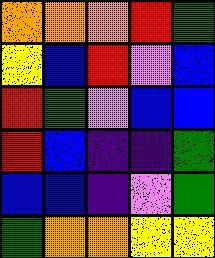[["orange", "orange", "orange", "red", "green"], ["yellow", "blue", "red", "violet", "blue"], ["red", "green", "violet", "blue", "blue"], ["red", "blue", "indigo", "indigo", "green"], ["blue", "blue", "indigo", "violet", "green"], ["green", "orange", "orange", "yellow", "yellow"]]